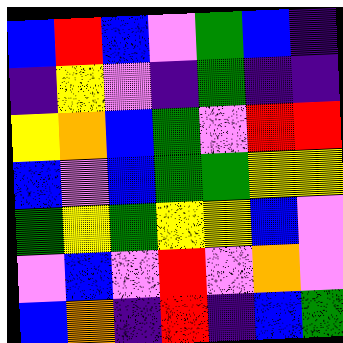[["blue", "red", "blue", "violet", "green", "blue", "indigo"], ["indigo", "yellow", "violet", "indigo", "green", "indigo", "indigo"], ["yellow", "orange", "blue", "green", "violet", "red", "red"], ["blue", "violet", "blue", "green", "green", "yellow", "yellow"], ["green", "yellow", "green", "yellow", "yellow", "blue", "violet"], ["violet", "blue", "violet", "red", "violet", "orange", "violet"], ["blue", "orange", "indigo", "red", "indigo", "blue", "green"]]